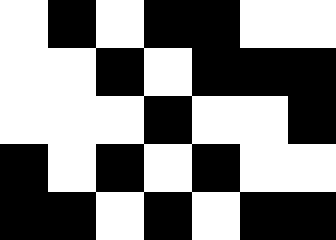[["white", "black", "white", "black", "black", "white", "white"], ["white", "white", "black", "white", "black", "black", "black"], ["white", "white", "white", "black", "white", "white", "black"], ["black", "white", "black", "white", "black", "white", "white"], ["black", "black", "white", "black", "white", "black", "black"]]